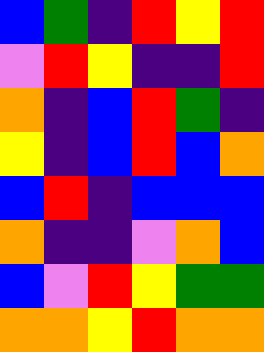[["blue", "green", "indigo", "red", "yellow", "red"], ["violet", "red", "yellow", "indigo", "indigo", "red"], ["orange", "indigo", "blue", "red", "green", "indigo"], ["yellow", "indigo", "blue", "red", "blue", "orange"], ["blue", "red", "indigo", "blue", "blue", "blue"], ["orange", "indigo", "indigo", "violet", "orange", "blue"], ["blue", "violet", "red", "yellow", "green", "green"], ["orange", "orange", "yellow", "red", "orange", "orange"]]